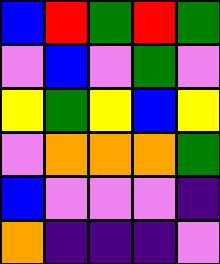[["blue", "red", "green", "red", "green"], ["violet", "blue", "violet", "green", "violet"], ["yellow", "green", "yellow", "blue", "yellow"], ["violet", "orange", "orange", "orange", "green"], ["blue", "violet", "violet", "violet", "indigo"], ["orange", "indigo", "indigo", "indigo", "violet"]]